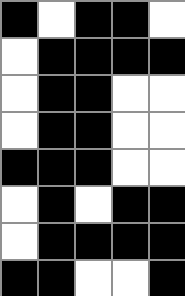[["black", "white", "black", "black", "white"], ["white", "black", "black", "black", "black"], ["white", "black", "black", "white", "white"], ["white", "black", "black", "white", "white"], ["black", "black", "black", "white", "white"], ["white", "black", "white", "black", "black"], ["white", "black", "black", "black", "black"], ["black", "black", "white", "white", "black"]]